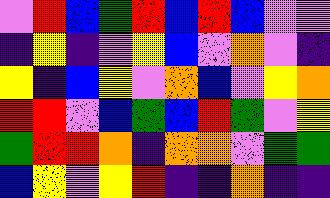[["violet", "red", "blue", "green", "red", "blue", "red", "blue", "violet", "violet"], ["indigo", "yellow", "indigo", "violet", "yellow", "blue", "violet", "orange", "violet", "indigo"], ["yellow", "indigo", "blue", "yellow", "violet", "orange", "blue", "violet", "yellow", "orange"], ["red", "red", "violet", "blue", "green", "blue", "red", "green", "violet", "yellow"], ["green", "red", "red", "orange", "indigo", "orange", "orange", "violet", "green", "green"], ["blue", "yellow", "violet", "yellow", "red", "indigo", "indigo", "orange", "indigo", "indigo"]]